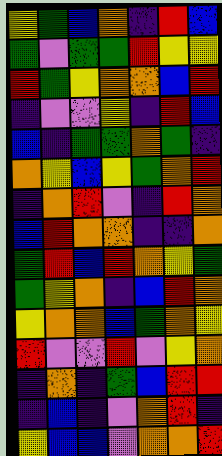[["yellow", "green", "blue", "orange", "indigo", "red", "blue"], ["green", "violet", "green", "green", "red", "yellow", "yellow"], ["red", "green", "yellow", "orange", "orange", "blue", "red"], ["indigo", "violet", "violet", "yellow", "indigo", "red", "blue"], ["blue", "indigo", "green", "green", "orange", "green", "indigo"], ["orange", "yellow", "blue", "yellow", "green", "orange", "red"], ["indigo", "orange", "red", "violet", "indigo", "red", "orange"], ["blue", "red", "orange", "orange", "indigo", "indigo", "orange"], ["green", "red", "blue", "red", "orange", "yellow", "green"], ["green", "yellow", "orange", "indigo", "blue", "red", "orange"], ["yellow", "orange", "orange", "blue", "green", "orange", "yellow"], ["red", "violet", "violet", "red", "violet", "yellow", "orange"], ["indigo", "orange", "indigo", "green", "blue", "red", "red"], ["indigo", "blue", "indigo", "violet", "orange", "red", "indigo"], ["yellow", "blue", "blue", "violet", "orange", "orange", "red"]]